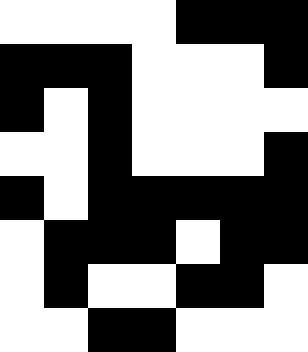[["white", "white", "white", "white", "black", "black", "black"], ["black", "black", "black", "white", "white", "white", "black"], ["black", "white", "black", "white", "white", "white", "white"], ["white", "white", "black", "white", "white", "white", "black"], ["black", "white", "black", "black", "black", "black", "black"], ["white", "black", "black", "black", "white", "black", "black"], ["white", "black", "white", "white", "black", "black", "white"], ["white", "white", "black", "black", "white", "white", "white"]]